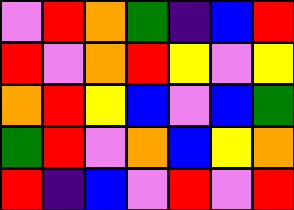[["violet", "red", "orange", "green", "indigo", "blue", "red"], ["red", "violet", "orange", "red", "yellow", "violet", "yellow"], ["orange", "red", "yellow", "blue", "violet", "blue", "green"], ["green", "red", "violet", "orange", "blue", "yellow", "orange"], ["red", "indigo", "blue", "violet", "red", "violet", "red"]]